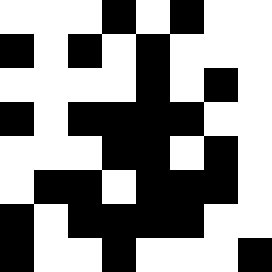[["white", "white", "white", "black", "white", "black", "white", "white"], ["black", "white", "black", "white", "black", "white", "white", "white"], ["white", "white", "white", "white", "black", "white", "black", "white"], ["black", "white", "black", "black", "black", "black", "white", "white"], ["white", "white", "white", "black", "black", "white", "black", "white"], ["white", "black", "black", "white", "black", "black", "black", "white"], ["black", "white", "black", "black", "black", "black", "white", "white"], ["black", "white", "white", "black", "white", "white", "white", "black"]]